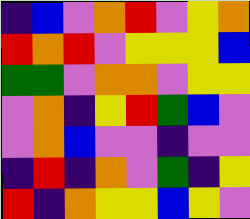[["indigo", "blue", "violet", "orange", "red", "violet", "yellow", "orange"], ["red", "orange", "red", "violet", "yellow", "yellow", "yellow", "blue"], ["green", "green", "violet", "orange", "orange", "violet", "yellow", "yellow"], ["violet", "orange", "indigo", "yellow", "red", "green", "blue", "violet"], ["violet", "orange", "blue", "violet", "violet", "indigo", "violet", "violet"], ["indigo", "red", "indigo", "orange", "violet", "green", "indigo", "yellow"], ["red", "indigo", "orange", "yellow", "yellow", "blue", "yellow", "violet"]]